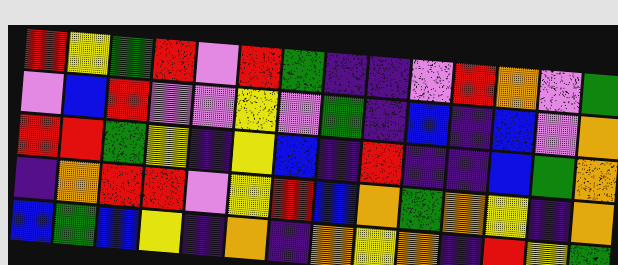[["red", "yellow", "green", "red", "violet", "red", "green", "indigo", "indigo", "violet", "red", "orange", "violet", "green"], ["violet", "blue", "red", "violet", "violet", "yellow", "violet", "green", "indigo", "blue", "indigo", "blue", "violet", "orange"], ["red", "red", "green", "yellow", "indigo", "yellow", "blue", "indigo", "red", "indigo", "indigo", "blue", "green", "orange"], ["indigo", "orange", "red", "red", "violet", "yellow", "red", "blue", "orange", "green", "orange", "yellow", "indigo", "orange"], ["blue", "green", "blue", "yellow", "indigo", "orange", "indigo", "orange", "yellow", "orange", "indigo", "red", "yellow", "green"]]